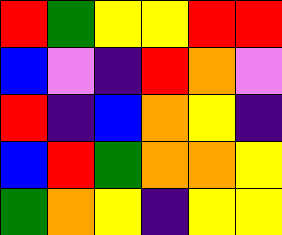[["red", "green", "yellow", "yellow", "red", "red"], ["blue", "violet", "indigo", "red", "orange", "violet"], ["red", "indigo", "blue", "orange", "yellow", "indigo"], ["blue", "red", "green", "orange", "orange", "yellow"], ["green", "orange", "yellow", "indigo", "yellow", "yellow"]]